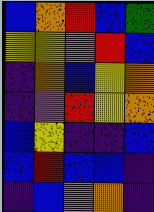[["blue", "orange", "red", "blue", "green"], ["yellow", "yellow", "violet", "red", "blue"], ["indigo", "orange", "blue", "yellow", "orange"], ["indigo", "violet", "red", "yellow", "orange"], ["blue", "yellow", "indigo", "indigo", "blue"], ["blue", "red", "blue", "blue", "indigo"], ["indigo", "blue", "violet", "orange", "indigo"]]